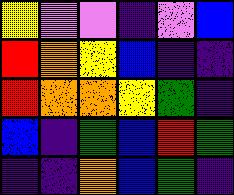[["yellow", "violet", "violet", "indigo", "violet", "blue"], ["red", "orange", "yellow", "blue", "indigo", "indigo"], ["red", "orange", "orange", "yellow", "green", "indigo"], ["blue", "indigo", "green", "blue", "red", "green"], ["indigo", "indigo", "orange", "blue", "green", "indigo"]]